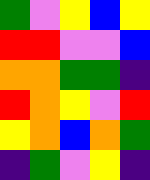[["green", "violet", "yellow", "blue", "yellow"], ["red", "red", "violet", "violet", "blue"], ["orange", "orange", "green", "green", "indigo"], ["red", "orange", "yellow", "violet", "red"], ["yellow", "orange", "blue", "orange", "green"], ["indigo", "green", "violet", "yellow", "indigo"]]